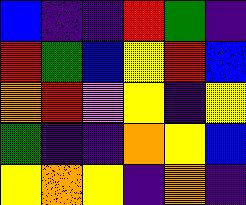[["blue", "indigo", "indigo", "red", "green", "indigo"], ["red", "green", "blue", "yellow", "red", "blue"], ["orange", "red", "violet", "yellow", "indigo", "yellow"], ["green", "indigo", "indigo", "orange", "yellow", "blue"], ["yellow", "orange", "yellow", "indigo", "orange", "indigo"]]